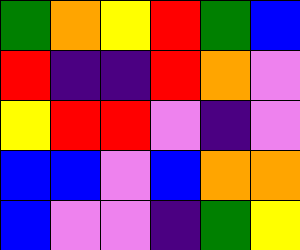[["green", "orange", "yellow", "red", "green", "blue"], ["red", "indigo", "indigo", "red", "orange", "violet"], ["yellow", "red", "red", "violet", "indigo", "violet"], ["blue", "blue", "violet", "blue", "orange", "orange"], ["blue", "violet", "violet", "indigo", "green", "yellow"]]